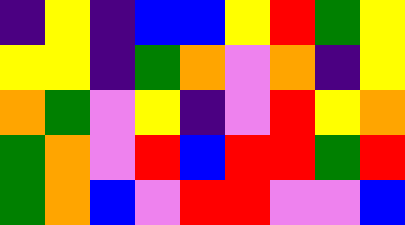[["indigo", "yellow", "indigo", "blue", "blue", "yellow", "red", "green", "yellow"], ["yellow", "yellow", "indigo", "green", "orange", "violet", "orange", "indigo", "yellow"], ["orange", "green", "violet", "yellow", "indigo", "violet", "red", "yellow", "orange"], ["green", "orange", "violet", "red", "blue", "red", "red", "green", "red"], ["green", "orange", "blue", "violet", "red", "red", "violet", "violet", "blue"]]